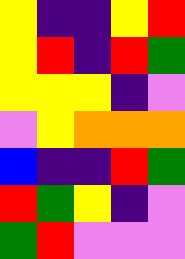[["yellow", "indigo", "indigo", "yellow", "red"], ["yellow", "red", "indigo", "red", "green"], ["yellow", "yellow", "yellow", "indigo", "violet"], ["violet", "yellow", "orange", "orange", "orange"], ["blue", "indigo", "indigo", "red", "green"], ["red", "green", "yellow", "indigo", "violet"], ["green", "red", "violet", "violet", "violet"]]